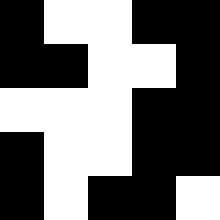[["black", "white", "white", "black", "black"], ["black", "black", "white", "white", "black"], ["white", "white", "white", "black", "black"], ["black", "white", "white", "black", "black"], ["black", "white", "black", "black", "white"]]